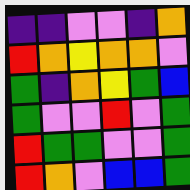[["indigo", "indigo", "violet", "violet", "indigo", "orange"], ["red", "orange", "yellow", "orange", "orange", "violet"], ["green", "indigo", "orange", "yellow", "green", "blue"], ["green", "violet", "violet", "red", "violet", "green"], ["red", "green", "green", "violet", "violet", "green"], ["red", "orange", "violet", "blue", "blue", "green"]]